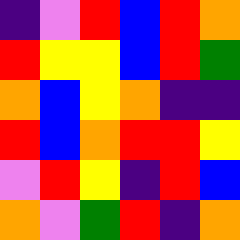[["indigo", "violet", "red", "blue", "red", "orange"], ["red", "yellow", "yellow", "blue", "red", "green"], ["orange", "blue", "yellow", "orange", "indigo", "indigo"], ["red", "blue", "orange", "red", "red", "yellow"], ["violet", "red", "yellow", "indigo", "red", "blue"], ["orange", "violet", "green", "red", "indigo", "orange"]]